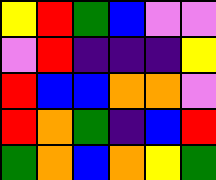[["yellow", "red", "green", "blue", "violet", "violet"], ["violet", "red", "indigo", "indigo", "indigo", "yellow"], ["red", "blue", "blue", "orange", "orange", "violet"], ["red", "orange", "green", "indigo", "blue", "red"], ["green", "orange", "blue", "orange", "yellow", "green"]]